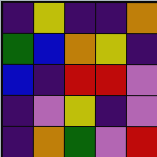[["indigo", "yellow", "indigo", "indigo", "orange"], ["green", "blue", "orange", "yellow", "indigo"], ["blue", "indigo", "red", "red", "violet"], ["indigo", "violet", "yellow", "indigo", "violet"], ["indigo", "orange", "green", "violet", "red"]]